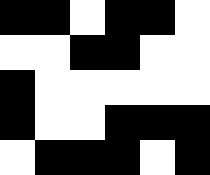[["black", "black", "white", "black", "black", "white"], ["white", "white", "black", "black", "white", "white"], ["black", "white", "white", "white", "white", "white"], ["black", "white", "white", "black", "black", "black"], ["white", "black", "black", "black", "white", "black"]]